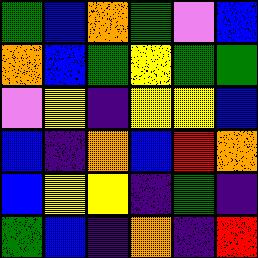[["green", "blue", "orange", "green", "violet", "blue"], ["orange", "blue", "green", "yellow", "green", "green"], ["violet", "yellow", "indigo", "yellow", "yellow", "blue"], ["blue", "indigo", "orange", "blue", "red", "orange"], ["blue", "yellow", "yellow", "indigo", "green", "indigo"], ["green", "blue", "indigo", "orange", "indigo", "red"]]